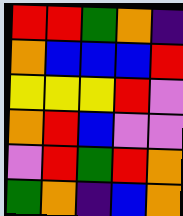[["red", "red", "green", "orange", "indigo"], ["orange", "blue", "blue", "blue", "red"], ["yellow", "yellow", "yellow", "red", "violet"], ["orange", "red", "blue", "violet", "violet"], ["violet", "red", "green", "red", "orange"], ["green", "orange", "indigo", "blue", "orange"]]